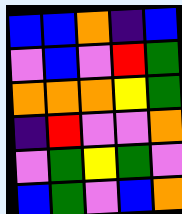[["blue", "blue", "orange", "indigo", "blue"], ["violet", "blue", "violet", "red", "green"], ["orange", "orange", "orange", "yellow", "green"], ["indigo", "red", "violet", "violet", "orange"], ["violet", "green", "yellow", "green", "violet"], ["blue", "green", "violet", "blue", "orange"]]